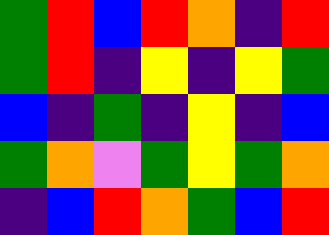[["green", "red", "blue", "red", "orange", "indigo", "red"], ["green", "red", "indigo", "yellow", "indigo", "yellow", "green"], ["blue", "indigo", "green", "indigo", "yellow", "indigo", "blue"], ["green", "orange", "violet", "green", "yellow", "green", "orange"], ["indigo", "blue", "red", "orange", "green", "blue", "red"]]